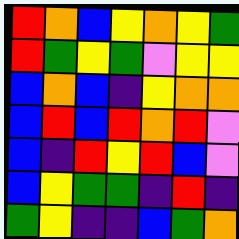[["red", "orange", "blue", "yellow", "orange", "yellow", "green"], ["red", "green", "yellow", "green", "violet", "yellow", "yellow"], ["blue", "orange", "blue", "indigo", "yellow", "orange", "orange"], ["blue", "red", "blue", "red", "orange", "red", "violet"], ["blue", "indigo", "red", "yellow", "red", "blue", "violet"], ["blue", "yellow", "green", "green", "indigo", "red", "indigo"], ["green", "yellow", "indigo", "indigo", "blue", "green", "orange"]]